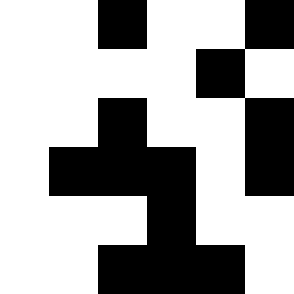[["white", "white", "black", "white", "white", "black"], ["white", "white", "white", "white", "black", "white"], ["white", "white", "black", "white", "white", "black"], ["white", "black", "black", "black", "white", "black"], ["white", "white", "white", "black", "white", "white"], ["white", "white", "black", "black", "black", "white"]]